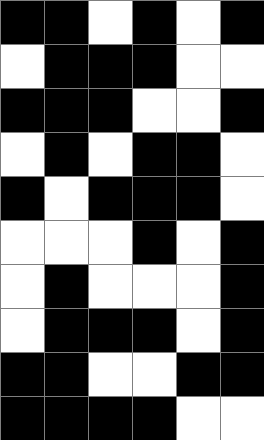[["black", "black", "white", "black", "white", "black"], ["white", "black", "black", "black", "white", "white"], ["black", "black", "black", "white", "white", "black"], ["white", "black", "white", "black", "black", "white"], ["black", "white", "black", "black", "black", "white"], ["white", "white", "white", "black", "white", "black"], ["white", "black", "white", "white", "white", "black"], ["white", "black", "black", "black", "white", "black"], ["black", "black", "white", "white", "black", "black"], ["black", "black", "black", "black", "white", "white"]]